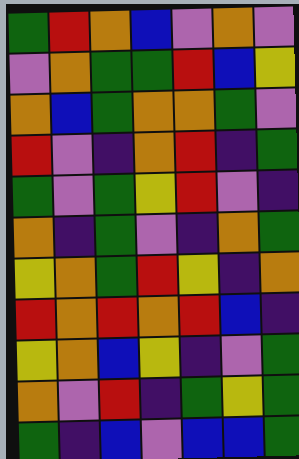[["green", "red", "orange", "blue", "violet", "orange", "violet"], ["violet", "orange", "green", "green", "red", "blue", "yellow"], ["orange", "blue", "green", "orange", "orange", "green", "violet"], ["red", "violet", "indigo", "orange", "red", "indigo", "green"], ["green", "violet", "green", "yellow", "red", "violet", "indigo"], ["orange", "indigo", "green", "violet", "indigo", "orange", "green"], ["yellow", "orange", "green", "red", "yellow", "indigo", "orange"], ["red", "orange", "red", "orange", "red", "blue", "indigo"], ["yellow", "orange", "blue", "yellow", "indigo", "violet", "green"], ["orange", "violet", "red", "indigo", "green", "yellow", "green"], ["green", "indigo", "blue", "violet", "blue", "blue", "green"]]